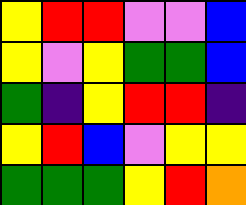[["yellow", "red", "red", "violet", "violet", "blue"], ["yellow", "violet", "yellow", "green", "green", "blue"], ["green", "indigo", "yellow", "red", "red", "indigo"], ["yellow", "red", "blue", "violet", "yellow", "yellow"], ["green", "green", "green", "yellow", "red", "orange"]]